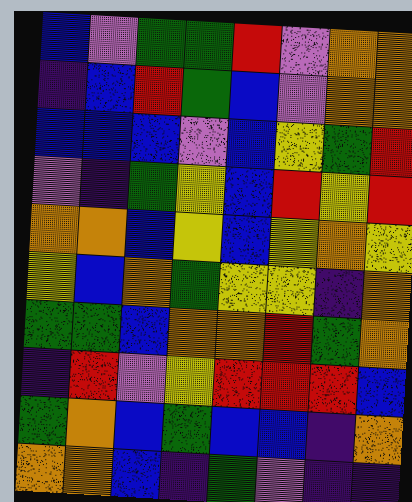[["blue", "violet", "green", "green", "red", "violet", "orange", "orange"], ["indigo", "blue", "red", "green", "blue", "violet", "orange", "orange"], ["blue", "blue", "blue", "violet", "blue", "yellow", "green", "red"], ["violet", "indigo", "green", "yellow", "blue", "red", "yellow", "red"], ["orange", "orange", "blue", "yellow", "blue", "yellow", "orange", "yellow"], ["yellow", "blue", "orange", "green", "yellow", "yellow", "indigo", "orange"], ["green", "green", "blue", "orange", "orange", "red", "green", "orange"], ["indigo", "red", "violet", "yellow", "red", "red", "red", "blue"], ["green", "orange", "blue", "green", "blue", "blue", "indigo", "orange"], ["orange", "orange", "blue", "indigo", "green", "violet", "indigo", "indigo"]]